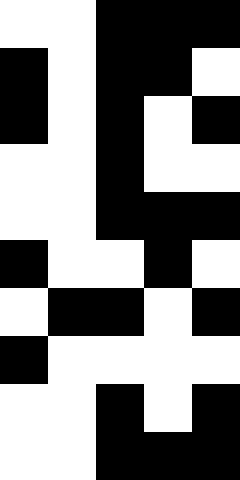[["white", "white", "black", "black", "black"], ["black", "white", "black", "black", "white"], ["black", "white", "black", "white", "black"], ["white", "white", "black", "white", "white"], ["white", "white", "black", "black", "black"], ["black", "white", "white", "black", "white"], ["white", "black", "black", "white", "black"], ["black", "white", "white", "white", "white"], ["white", "white", "black", "white", "black"], ["white", "white", "black", "black", "black"]]